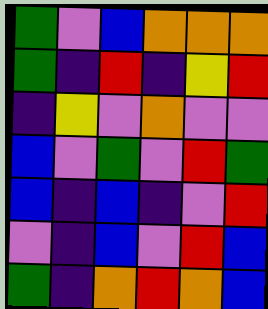[["green", "violet", "blue", "orange", "orange", "orange"], ["green", "indigo", "red", "indigo", "yellow", "red"], ["indigo", "yellow", "violet", "orange", "violet", "violet"], ["blue", "violet", "green", "violet", "red", "green"], ["blue", "indigo", "blue", "indigo", "violet", "red"], ["violet", "indigo", "blue", "violet", "red", "blue"], ["green", "indigo", "orange", "red", "orange", "blue"]]